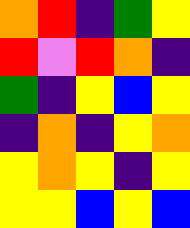[["orange", "red", "indigo", "green", "yellow"], ["red", "violet", "red", "orange", "indigo"], ["green", "indigo", "yellow", "blue", "yellow"], ["indigo", "orange", "indigo", "yellow", "orange"], ["yellow", "orange", "yellow", "indigo", "yellow"], ["yellow", "yellow", "blue", "yellow", "blue"]]